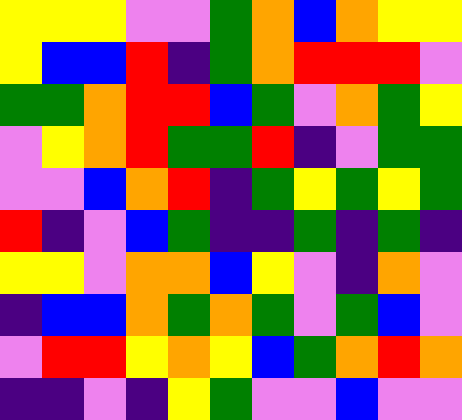[["yellow", "yellow", "yellow", "violet", "violet", "green", "orange", "blue", "orange", "yellow", "yellow"], ["yellow", "blue", "blue", "red", "indigo", "green", "orange", "red", "red", "red", "violet"], ["green", "green", "orange", "red", "red", "blue", "green", "violet", "orange", "green", "yellow"], ["violet", "yellow", "orange", "red", "green", "green", "red", "indigo", "violet", "green", "green"], ["violet", "violet", "blue", "orange", "red", "indigo", "green", "yellow", "green", "yellow", "green"], ["red", "indigo", "violet", "blue", "green", "indigo", "indigo", "green", "indigo", "green", "indigo"], ["yellow", "yellow", "violet", "orange", "orange", "blue", "yellow", "violet", "indigo", "orange", "violet"], ["indigo", "blue", "blue", "orange", "green", "orange", "green", "violet", "green", "blue", "violet"], ["violet", "red", "red", "yellow", "orange", "yellow", "blue", "green", "orange", "red", "orange"], ["indigo", "indigo", "violet", "indigo", "yellow", "green", "violet", "violet", "blue", "violet", "violet"]]